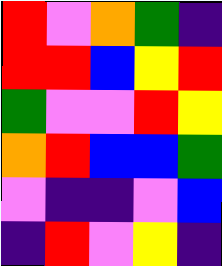[["red", "violet", "orange", "green", "indigo"], ["red", "red", "blue", "yellow", "red"], ["green", "violet", "violet", "red", "yellow"], ["orange", "red", "blue", "blue", "green"], ["violet", "indigo", "indigo", "violet", "blue"], ["indigo", "red", "violet", "yellow", "indigo"]]